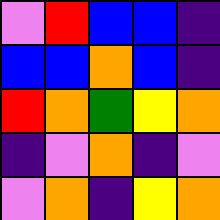[["violet", "red", "blue", "blue", "indigo"], ["blue", "blue", "orange", "blue", "indigo"], ["red", "orange", "green", "yellow", "orange"], ["indigo", "violet", "orange", "indigo", "violet"], ["violet", "orange", "indigo", "yellow", "orange"]]